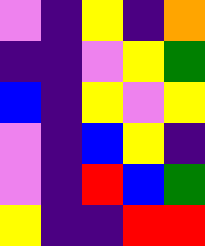[["violet", "indigo", "yellow", "indigo", "orange"], ["indigo", "indigo", "violet", "yellow", "green"], ["blue", "indigo", "yellow", "violet", "yellow"], ["violet", "indigo", "blue", "yellow", "indigo"], ["violet", "indigo", "red", "blue", "green"], ["yellow", "indigo", "indigo", "red", "red"]]